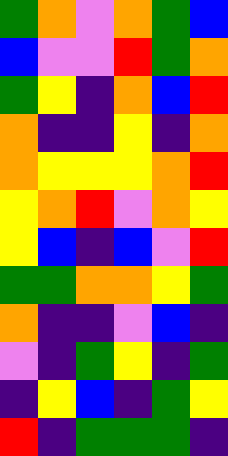[["green", "orange", "violet", "orange", "green", "blue"], ["blue", "violet", "violet", "red", "green", "orange"], ["green", "yellow", "indigo", "orange", "blue", "red"], ["orange", "indigo", "indigo", "yellow", "indigo", "orange"], ["orange", "yellow", "yellow", "yellow", "orange", "red"], ["yellow", "orange", "red", "violet", "orange", "yellow"], ["yellow", "blue", "indigo", "blue", "violet", "red"], ["green", "green", "orange", "orange", "yellow", "green"], ["orange", "indigo", "indigo", "violet", "blue", "indigo"], ["violet", "indigo", "green", "yellow", "indigo", "green"], ["indigo", "yellow", "blue", "indigo", "green", "yellow"], ["red", "indigo", "green", "green", "green", "indigo"]]